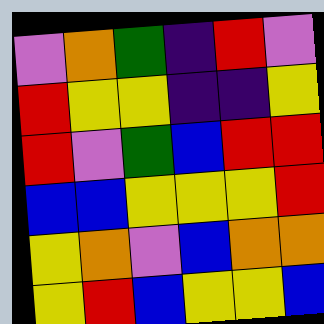[["violet", "orange", "green", "indigo", "red", "violet"], ["red", "yellow", "yellow", "indigo", "indigo", "yellow"], ["red", "violet", "green", "blue", "red", "red"], ["blue", "blue", "yellow", "yellow", "yellow", "red"], ["yellow", "orange", "violet", "blue", "orange", "orange"], ["yellow", "red", "blue", "yellow", "yellow", "blue"]]